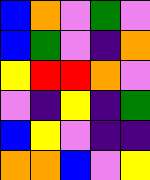[["blue", "orange", "violet", "green", "violet"], ["blue", "green", "violet", "indigo", "orange"], ["yellow", "red", "red", "orange", "violet"], ["violet", "indigo", "yellow", "indigo", "green"], ["blue", "yellow", "violet", "indigo", "indigo"], ["orange", "orange", "blue", "violet", "yellow"]]